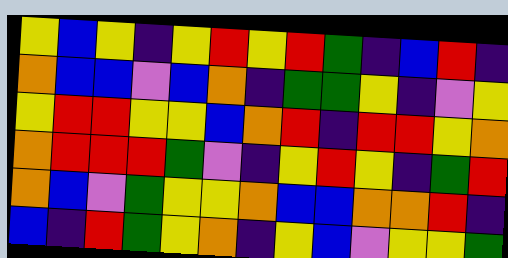[["yellow", "blue", "yellow", "indigo", "yellow", "red", "yellow", "red", "green", "indigo", "blue", "red", "indigo"], ["orange", "blue", "blue", "violet", "blue", "orange", "indigo", "green", "green", "yellow", "indigo", "violet", "yellow"], ["yellow", "red", "red", "yellow", "yellow", "blue", "orange", "red", "indigo", "red", "red", "yellow", "orange"], ["orange", "red", "red", "red", "green", "violet", "indigo", "yellow", "red", "yellow", "indigo", "green", "red"], ["orange", "blue", "violet", "green", "yellow", "yellow", "orange", "blue", "blue", "orange", "orange", "red", "indigo"], ["blue", "indigo", "red", "green", "yellow", "orange", "indigo", "yellow", "blue", "violet", "yellow", "yellow", "green"]]